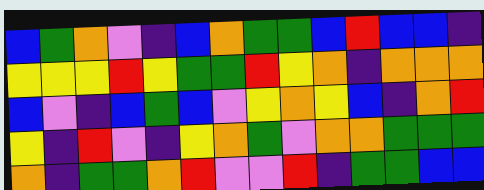[["blue", "green", "orange", "violet", "indigo", "blue", "orange", "green", "green", "blue", "red", "blue", "blue", "indigo"], ["yellow", "yellow", "yellow", "red", "yellow", "green", "green", "red", "yellow", "orange", "indigo", "orange", "orange", "orange"], ["blue", "violet", "indigo", "blue", "green", "blue", "violet", "yellow", "orange", "yellow", "blue", "indigo", "orange", "red"], ["yellow", "indigo", "red", "violet", "indigo", "yellow", "orange", "green", "violet", "orange", "orange", "green", "green", "green"], ["orange", "indigo", "green", "green", "orange", "red", "violet", "violet", "red", "indigo", "green", "green", "blue", "blue"]]